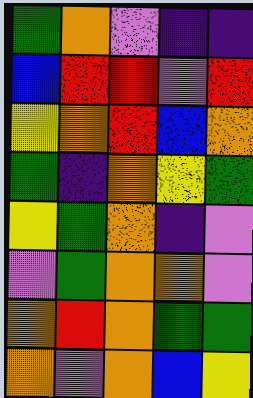[["green", "orange", "violet", "indigo", "indigo"], ["blue", "red", "red", "violet", "red"], ["yellow", "orange", "red", "blue", "orange"], ["green", "indigo", "orange", "yellow", "green"], ["yellow", "green", "orange", "indigo", "violet"], ["violet", "green", "orange", "orange", "violet"], ["orange", "red", "orange", "green", "green"], ["orange", "violet", "orange", "blue", "yellow"]]